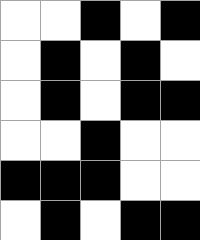[["white", "white", "black", "white", "black"], ["white", "black", "white", "black", "white"], ["white", "black", "white", "black", "black"], ["white", "white", "black", "white", "white"], ["black", "black", "black", "white", "white"], ["white", "black", "white", "black", "black"]]